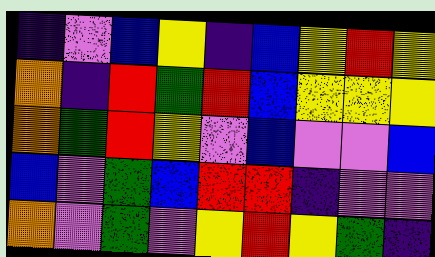[["indigo", "violet", "blue", "yellow", "indigo", "blue", "yellow", "red", "yellow"], ["orange", "indigo", "red", "green", "red", "blue", "yellow", "yellow", "yellow"], ["orange", "green", "red", "yellow", "violet", "blue", "violet", "violet", "blue"], ["blue", "violet", "green", "blue", "red", "red", "indigo", "violet", "violet"], ["orange", "violet", "green", "violet", "yellow", "red", "yellow", "green", "indigo"]]